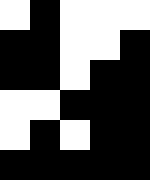[["white", "black", "white", "white", "white"], ["black", "black", "white", "white", "black"], ["black", "black", "white", "black", "black"], ["white", "white", "black", "black", "black"], ["white", "black", "white", "black", "black"], ["black", "black", "black", "black", "black"]]